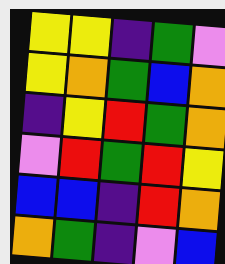[["yellow", "yellow", "indigo", "green", "violet"], ["yellow", "orange", "green", "blue", "orange"], ["indigo", "yellow", "red", "green", "orange"], ["violet", "red", "green", "red", "yellow"], ["blue", "blue", "indigo", "red", "orange"], ["orange", "green", "indigo", "violet", "blue"]]